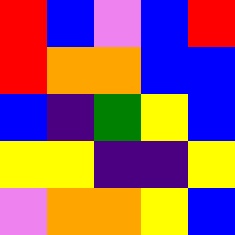[["red", "blue", "violet", "blue", "red"], ["red", "orange", "orange", "blue", "blue"], ["blue", "indigo", "green", "yellow", "blue"], ["yellow", "yellow", "indigo", "indigo", "yellow"], ["violet", "orange", "orange", "yellow", "blue"]]